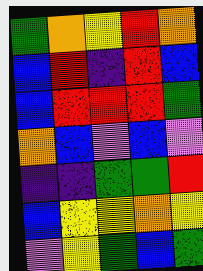[["green", "orange", "yellow", "red", "orange"], ["blue", "red", "indigo", "red", "blue"], ["blue", "red", "red", "red", "green"], ["orange", "blue", "violet", "blue", "violet"], ["indigo", "indigo", "green", "green", "red"], ["blue", "yellow", "yellow", "orange", "yellow"], ["violet", "yellow", "green", "blue", "green"]]